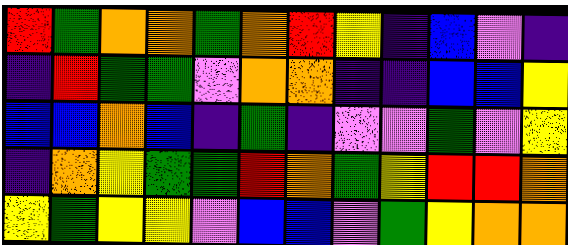[["red", "green", "orange", "orange", "green", "orange", "red", "yellow", "indigo", "blue", "violet", "indigo"], ["indigo", "red", "green", "green", "violet", "orange", "orange", "indigo", "indigo", "blue", "blue", "yellow"], ["blue", "blue", "orange", "blue", "indigo", "green", "indigo", "violet", "violet", "green", "violet", "yellow"], ["indigo", "orange", "yellow", "green", "green", "red", "orange", "green", "yellow", "red", "red", "orange"], ["yellow", "green", "yellow", "yellow", "violet", "blue", "blue", "violet", "green", "yellow", "orange", "orange"]]